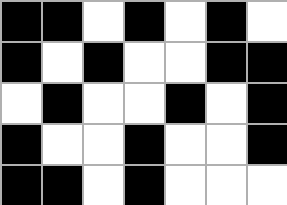[["black", "black", "white", "black", "white", "black", "white"], ["black", "white", "black", "white", "white", "black", "black"], ["white", "black", "white", "white", "black", "white", "black"], ["black", "white", "white", "black", "white", "white", "black"], ["black", "black", "white", "black", "white", "white", "white"]]